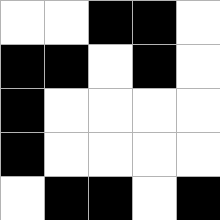[["white", "white", "black", "black", "white"], ["black", "black", "white", "black", "white"], ["black", "white", "white", "white", "white"], ["black", "white", "white", "white", "white"], ["white", "black", "black", "white", "black"]]